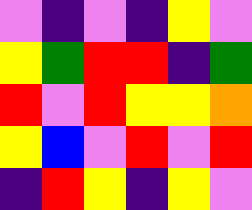[["violet", "indigo", "violet", "indigo", "yellow", "violet"], ["yellow", "green", "red", "red", "indigo", "green"], ["red", "violet", "red", "yellow", "yellow", "orange"], ["yellow", "blue", "violet", "red", "violet", "red"], ["indigo", "red", "yellow", "indigo", "yellow", "violet"]]